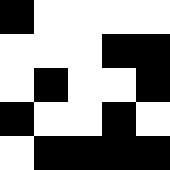[["black", "white", "white", "white", "white"], ["white", "white", "white", "black", "black"], ["white", "black", "white", "white", "black"], ["black", "white", "white", "black", "white"], ["white", "black", "black", "black", "black"]]